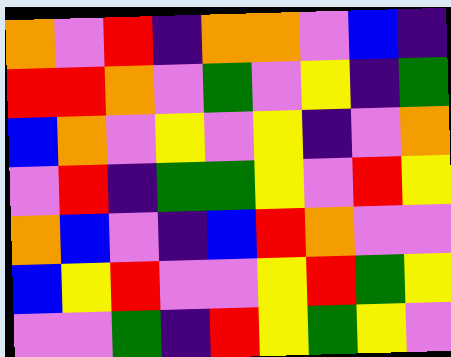[["orange", "violet", "red", "indigo", "orange", "orange", "violet", "blue", "indigo"], ["red", "red", "orange", "violet", "green", "violet", "yellow", "indigo", "green"], ["blue", "orange", "violet", "yellow", "violet", "yellow", "indigo", "violet", "orange"], ["violet", "red", "indigo", "green", "green", "yellow", "violet", "red", "yellow"], ["orange", "blue", "violet", "indigo", "blue", "red", "orange", "violet", "violet"], ["blue", "yellow", "red", "violet", "violet", "yellow", "red", "green", "yellow"], ["violet", "violet", "green", "indigo", "red", "yellow", "green", "yellow", "violet"]]